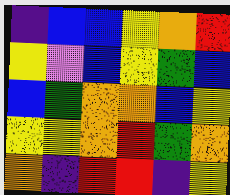[["indigo", "blue", "blue", "yellow", "orange", "red"], ["yellow", "violet", "blue", "yellow", "green", "blue"], ["blue", "green", "orange", "orange", "blue", "yellow"], ["yellow", "yellow", "orange", "red", "green", "orange"], ["orange", "indigo", "red", "red", "indigo", "yellow"]]